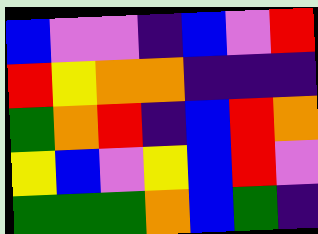[["blue", "violet", "violet", "indigo", "blue", "violet", "red"], ["red", "yellow", "orange", "orange", "indigo", "indigo", "indigo"], ["green", "orange", "red", "indigo", "blue", "red", "orange"], ["yellow", "blue", "violet", "yellow", "blue", "red", "violet"], ["green", "green", "green", "orange", "blue", "green", "indigo"]]